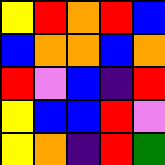[["yellow", "red", "orange", "red", "blue"], ["blue", "orange", "orange", "blue", "orange"], ["red", "violet", "blue", "indigo", "red"], ["yellow", "blue", "blue", "red", "violet"], ["yellow", "orange", "indigo", "red", "green"]]